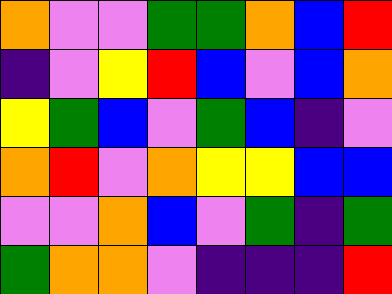[["orange", "violet", "violet", "green", "green", "orange", "blue", "red"], ["indigo", "violet", "yellow", "red", "blue", "violet", "blue", "orange"], ["yellow", "green", "blue", "violet", "green", "blue", "indigo", "violet"], ["orange", "red", "violet", "orange", "yellow", "yellow", "blue", "blue"], ["violet", "violet", "orange", "blue", "violet", "green", "indigo", "green"], ["green", "orange", "orange", "violet", "indigo", "indigo", "indigo", "red"]]